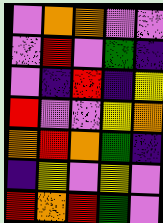[["violet", "orange", "orange", "violet", "violet"], ["violet", "red", "violet", "green", "indigo"], ["violet", "indigo", "red", "indigo", "yellow"], ["red", "violet", "violet", "yellow", "orange"], ["orange", "red", "orange", "green", "indigo"], ["indigo", "yellow", "violet", "yellow", "violet"], ["red", "orange", "red", "green", "violet"]]